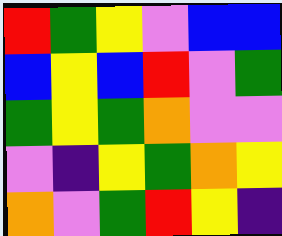[["red", "green", "yellow", "violet", "blue", "blue"], ["blue", "yellow", "blue", "red", "violet", "green"], ["green", "yellow", "green", "orange", "violet", "violet"], ["violet", "indigo", "yellow", "green", "orange", "yellow"], ["orange", "violet", "green", "red", "yellow", "indigo"]]